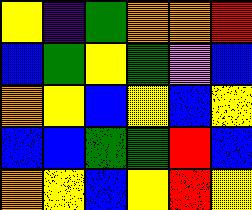[["yellow", "indigo", "green", "orange", "orange", "red"], ["blue", "green", "yellow", "green", "violet", "blue"], ["orange", "yellow", "blue", "yellow", "blue", "yellow"], ["blue", "blue", "green", "green", "red", "blue"], ["orange", "yellow", "blue", "yellow", "red", "yellow"]]